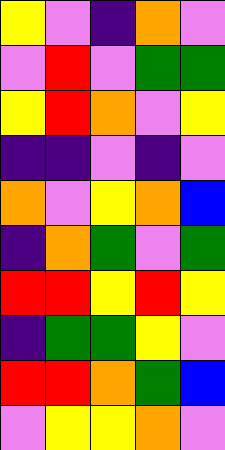[["yellow", "violet", "indigo", "orange", "violet"], ["violet", "red", "violet", "green", "green"], ["yellow", "red", "orange", "violet", "yellow"], ["indigo", "indigo", "violet", "indigo", "violet"], ["orange", "violet", "yellow", "orange", "blue"], ["indigo", "orange", "green", "violet", "green"], ["red", "red", "yellow", "red", "yellow"], ["indigo", "green", "green", "yellow", "violet"], ["red", "red", "orange", "green", "blue"], ["violet", "yellow", "yellow", "orange", "violet"]]